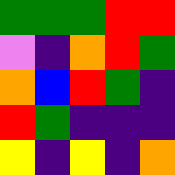[["green", "green", "green", "red", "red"], ["violet", "indigo", "orange", "red", "green"], ["orange", "blue", "red", "green", "indigo"], ["red", "green", "indigo", "indigo", "indigo"], ["yellow", "indigo", "yellow", "indigo", "orange"]]